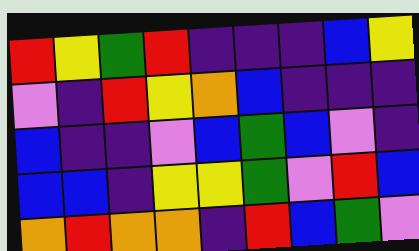[["red", "yellow", "green", "red", "indigo", "indigo", "indigo", "blue", "yellow"], ["violet", "indigo", "red", "yellow", "orange", "blue", "indigo", "indigo", "indigo"], ["blue", "indigo", "indigo", "violet", "blue", "green", "blue", "violet", "indigo"], ["blue", "blue", "indigo", "yellow", "yellow", "green", "violet", "red", "blue"], ["orange", "red", "orange", "orange", "indigo", "red", "blue", "green", "violet"]]